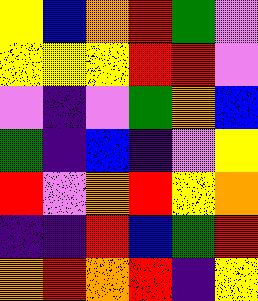[["yellow", "blue", "orange", "red", "green", "violet"], ["yellow", "yellow", "yellow", "red", "red", "violet"], ["violet", "indigo", "violet", "green", "orange", "blue"], ["green", "indigo", "blue", "indigo", "violet", "yellow"], ["red", "violet", "orange", "red", "yellow", "orange"], ["indigo", "indigo", "red", "blue", "green", "red"], ["orange", "red", "orange", "red", "indigo", "yellow"]]